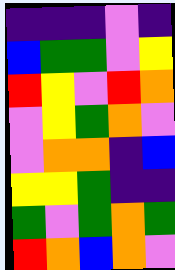[["indigo", "indigo", "indigo", "violet", "indigo"], ["blue", "green", "green", "violet", "yellow"], ["red", "yellow", "violet", "red", "orange"], ["violet", "yellow", "green", "orange", "violet"], ["violet", "orange", "orange", "indigo", "blue"], ["yellow", "yellow", "green", "indigo", "indigo"], ["green", "violet", "green", "orange", "green"], ["red", "orange", "blue", "orange", "violet"]]